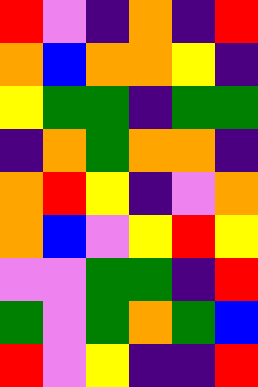[["red", "violet", "indigo", "orange", "indigo", "red"], ["orange", "blue", "orange", "orange", "yellow", "indigo"], ["yellow", "green", "green", "indigo", "green", "green"], ["indigo", "orange", "green", "orange", "orange", "indigo"], ["orange", "red", "yellow", "indigo", "violet", "orange"], ["orange", "blue", "violet", "yellow", "red", "yellow"], ["violet", "violet", "green", "green", "indigo", "red"], ["green", "violet", "green", "orange", "green", "blue"], ["red", "violet", "yellow", "indigo", "indigo", "red"]]